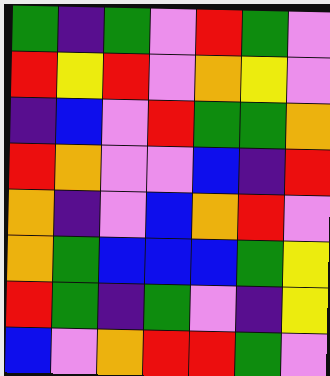[["green", "indigo", "green", "violet", "red", "green", "violet"], ["red", "yellow", "red", "violet", "orange", "yellow", "violet"], ["indigo", "blue", "violet", "red", "green", "green", "orange"], ["red", "orange", "violet", "violet", "blue", "indigo", "red"], ["orange", "indigo", "violet", "blue", "orange", "red", "violet"], ["orange", "green", "blue", "blue", "blue", "green", "yellow"], ["red", "green", "indigo", "green", "violet", "indigo", "yellow"], ["blue", "violet", "orange", "red", "red", "green", "violet"]]